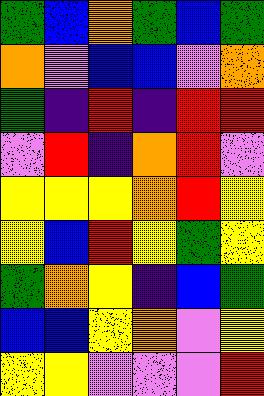[["green", "blue", "orange", "green", "blue", "green"], ["orange", "violet", "blue", "blue", "violet", "orange"], ["green", "indigo", "red", "indigo", "red", "red"], ["violet", "red", "indigo", "orange", "red", "violet"], ["yellow", "yellow", "yellow", "orange", "red", "yellow"], ["yellow", "blue", "red", "yellow", "green", "yellow"], ["green", "orange", "yellow", "indigo", "blue", "green"], ["blue", "blue", "yellow", "orange", "violet", "yellow"], ["yellow", "yellow", "violet", "violet", "violet", "red"]]